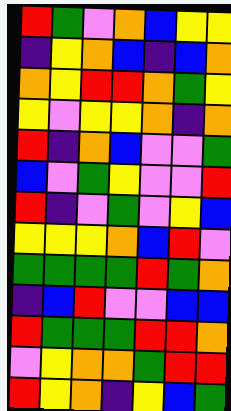[["red", "green", "violet", "orange", "blue", "yellow", "yellow"], ["indigo", "yellow", "orange", "blue", "indigo", "blue", "orange"], ["orange", "yellow", "red", "red", "orange", "green", "yellow"], ["yellow", "violet", "yellow", "yellow", "orange", "indigo", "orange"], ["red", "indigo", "orange", "blue", "violet", "violet", "green"], ["blue", "violet", "green", "yellow", "violet", "violet", "red"], ["red", "indigo", "violet", "green", "violet", "yellow", "blue"], ["yellow", "yellow", "yellow", "orange", "blue", "red", "violet"], ["green", "green", "green", "green", "red", "green", "orange"], ["indigo", "blue", "red", "violet", "violet", "blue", "blue"], ["red", "green", "green", "green", "red", "red", "orange"], ["violet", "yellow", "orange", "orange", "green", "red", "red"], ["red", "yellow", "orange", "indigo", "yellow", "blue", "green"]]